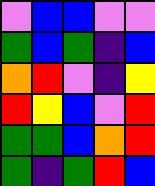[["violet", "blue", "blue", "violet", "violet"], ["green", "blue", "green", "indigo", "blue"], ["orange", "red", "violet", "indigo", "yellow"], ["red", "yellow", "blue", "violet", "red"], ["green", "green", "blue", "orange", "red"], ["green", "indigo", "green", "red", "blue"]]